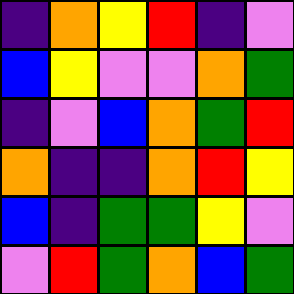[["indigo", "orange", "yellow", "red", "indigo", "violet"], ["blue", "yellow", "violet", "violet", "orange", "green"], ["indigo", "violet", "blue", "orange", "green", "red"], ["orange", "indigo", "indigo", "orange", "red", "yellow"], ["blue", "indigo", "green", "green", "yellow", "violet"], ["violet", "red", "green", "orange", "blue", "green"]]